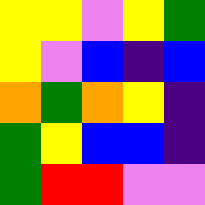[["yellow", "yellow", "violet", "yellow", "green"], ["yellow", "violet", "blue", "indigo", "blue"], ["orange", "green", "orange", "yellow", "indigo"], ["green", "yellow", "blue", "blue", "indigo"], ["green", "red", "red", "violet", "violet"]]